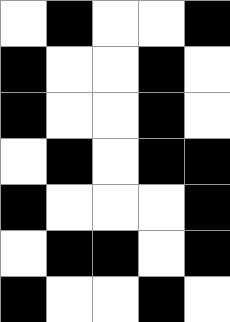[["white", "black", "white", "white", "black"], ["black", "white", "white", "black", "white"], ["black", "white", "white", "black", "white"], ["white", "black", "white", "black", "black"], ["black", "white", "white", "white", "black"], ["white", "black", "black", "white", "black"], ["black", "white", "white", "black", "white"]]